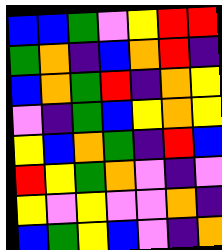[["blue", "blue", "green", "violet", "yellow", "red", "red"], ["green", "orange", "indigo", "blue", "orange", "red", "indigo"], ["blue", "orange", "green", "red", "indigo", "orange", "yellow"], ["violet", "indigo", "green", "blue", "yellow", "orange", "yellow"], ["yellow", "blue", "orange", "green", "indigo", "red", "blue"], ["red", "yellow", "green", "orange", "violet", "indigo", "violet"], ["yellow", "violet", "yellow", "violet", "violet", "orange", "indigo"], ["blue", "green", "yellow", "blue", "violet", "indigo", "orange"]]